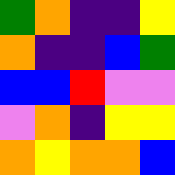[["green", "orange", "indigo", "indigo", "yellow"], ["orange", "indigo", "indigo", "blue", "green"], ["blue", "blue", "red", "violet", "violet"], ["violet", "orange", "indigo", "yellow", "yellow"], ["orange", "yellow", "orange", "orange", "blue"]]